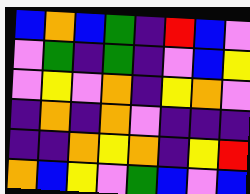[["blue", "orange", "blue", "green", "indigo", "red", "blue", "violet"], ["violet", "green", "indigo", "green", "indigo", "violet", "blue", "yellow"], ["violet", "yellow", "violet", "orange", "indigo", "yellow", "orange", "violet"], ["indigo", "orange", "indigo", "orange", "violet", "indigo", "indigo", "indigo"], ["indigo", "indigo", "orange", "yellow", "orange", "indigo", "yellow", "red"], ["orange", "blue", "yellow", "violet", "green", "blue", "violet", "blue"]]